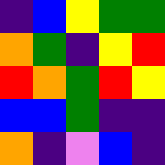[["indigo", "blue", "yellow", "green", "green"], ["orange", "green", "indigo", "yellow", "red"], ["red", "orange", "green", "red", "yellow"], ["blue", "blue", "green", "indigo", "indigo"], ["orange", "indigo", "violet", "blue", "indigo"]]